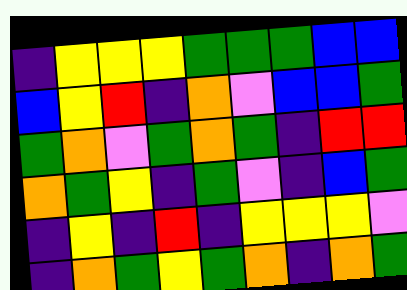[["indigo", "yellow", "yellow", "yellow", "green", "green", "green", "blue", "blue"], ["blue", "yellow", "red", "indigo", "orange", "violet", "blue", "blue", "green"], ["green", "orange", "violet", "green", "orange", "green", "indigo", "red", "red"], ["orange", "green", "yellow", "indigo", "green", "violet", "indigo", "blue", "green"], ["indigo", "yellow", "indigo", "red", "indigo", "yellow", "yellow", "yellow", "violet"], ["indigo", "orange", "green", "yellow", "green", "orange", "indigo", "orange", "green"]]